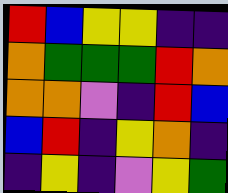[["red", "blue", "yellow", "yellow", "indigo", "indigo"], ["orange", "green", "green", "green", "red", "orange"], ["orange", "orange", "violet", "indigo", "red", "blue"], ["blue", "red", "indigo", "yellow", "orange", "indigo"], ["indigo", "yellow", "indigo", "violet", "yellow", "green"]]